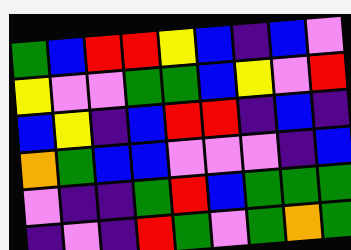[["green", "blue", "red", "red", "yellow", "blue", "indigo", "blue", "violet"], ["yellow", "violet", "violet", "green", "green", "blue", "yellow", "violet", "red"], ["blue", "yellow", "indigo", "blue", "red", "red", "indigo", "blue", "indigo"], ["orange", "green", "blue", "blue", "violet", "violet", "violet", "indigo", "blue"], ["violet", "indigo", "indigo", "green", "red", "blue", "green", "green", "green"], ["indigo", "violet", "indigo", "red", "green", "violet", "green", "orange", "green"]]